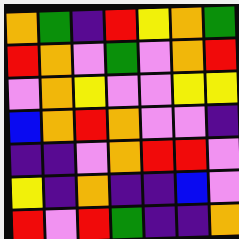[["orange", "green", "indigo", "red", "yellow", "orange", "green"], ["red", "orange", "violet", "green", "violet", "orange", "red"], ["violet", "orange", "yellow", "violet", "violet", "yellow", "yellow"], ["blue", "orange", "red", "orange", "violet", "violet", "indigo"], ["indigo", "indigo", "violet", "orange", "red", "red", "violet"], ["yellow", "indigo", "orange", "indigo", "indigo", "blue", "violet"], ["red", "violet", "red", "green", "indigo", "indigo", "orange"]]